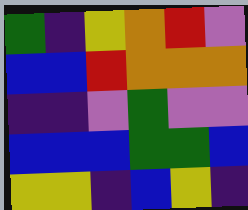[["green", "indigo", "yellow", "orange", "red", "violet"], ["blue", "blue", "red", "orange", "orange", "orange"], ["indigo", "indigo", "violet", "green", "violet", "violet"], ["blue", "blue", "blue", "green", "green", "blue"], ["yellow", "yellow", "indigo", "blue", "yellow", "indigo"]]